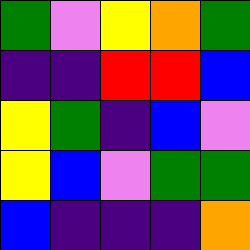[["green", "violet", "yellow", "orange", "green"], ["indigo", "indigo", "red", "red", "blue"], ["yellow", "green", "indigo", "blue", "violet"], ["yellow", "blue", "violet", "green", "green"], ["blue", "indigo", "indigo", "indigo", "orange"]]